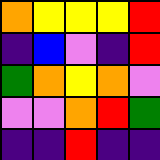[["orange", "yellow", "yellow", "yellow", "red"], ["indigo", "blue", "violet", "indigo", "red"], ["green", "orange", "yellow", "orange", "violet"], ["violet", "violet", "orange", "red", "green"], ["indigo", "indigo", "red", "indigo", "indigo"]]